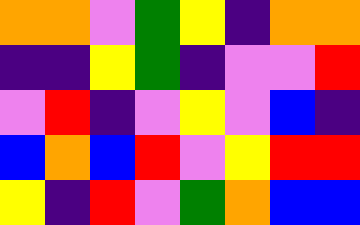[["orange", "orange", "violet", "green", "yellow", "indigo", "orange", "orange"], ["indigo", "indigo", "yellow", "green", "indigo", "violet", "violet", "red"], ["violet", "red", "indigo", "violet", "yellow", "violet", "blue", "indigo"], ["blue", "orange", "blue", "red", "violet", "yellow", "red", "red"], ["yellow", "indigo", "red", "violet", "green", "orange", "blue", "blue"]]